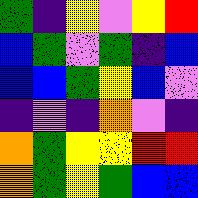[["green", "indigo", "yellow", "violet", "yellow", "red"], ["blue", "green", "violet", "green", "indigo", "blue"], ["blue", "blue", "green", "yellow", "blue", "violet"], ["indigo", "violet", "indigo", "orange", "violet", "indigo"], ["orange", "green", "yellow", "yellow", "red", "red"], ["orange", "green", "yellow", "green", "blue", "blue"]]